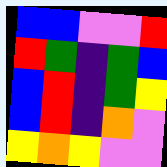[["blue", "blue", "violet", "violet", "red"], ["red", "green", "indigo", "green", "blue"], ["blue", "red", "indigo", "green", "yellow"], ["blue", "red", "indigo", "orange", "violet"], ["yellow", "orange", "yellow", "violet", "violet"]]